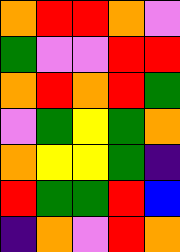[["orange", "red", "red", "orange", "violet"], ["green", "violet", "violet", "red", "red"], ["orange", "red", "orange", "red", "green"], ["violet", "green", "yellow", "green", "orange"], ["orange", "yellow", "yellow", "green", "indigo"], ["red", "green", "green", "red", "blue"], ["indigo", "orange", "violet", "red", "orange"]]